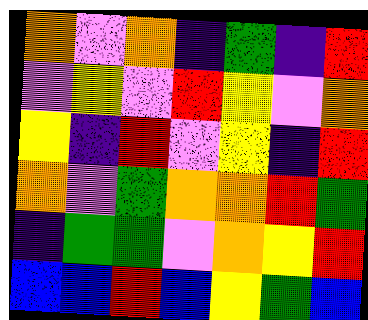[["orange", "violet", "orange", "indigo", "green", "indigo", "red"], ["violet", "yellow", "violet", "red", "yellow", "violet", "orange"], ["yellow", "indigo", "red", "violet", "yellow", "indigo", "red"], ["orange", "violet", "green", "orange", "orange", "red", "green"], ["indigo", "green", "green", "violet", "orange", "yellow", "red"], ["blue", "blue", "red", "blue", "yellow", "green", "blue"]]